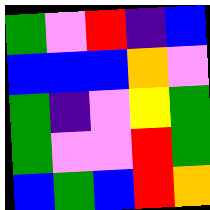[["green", "violet", "red", "indigo", "blue"], ["blue", "blue", "blue", "orange", "violet"], ["green", "indigo", "violet", "yellow", "green"], ["green", "violet", "violet", "red", "green"], ["blue", "green", "blue", "red", "orange"]]